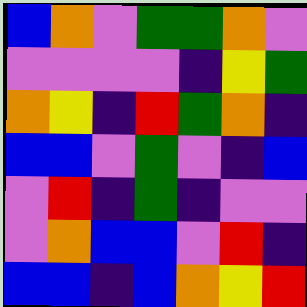[["blue", "orange", "violet", "green", "green", "orange", "violet"], ["violet", "violet", "violet", "violet", "indigo", "yellow", "green"], ["orange", "yellow", "indigo", "red", "green", "orange", "indigo"], ["blue", "blue", "violet", "green", "violet", "indigo", "blue"], ["violet", "red", "indigo", "green", "indigo", "violet", "violet"], ["violet", "orange", "blue", "blue", "violet", "red", "indigo"], ["blue", "blue", "indigo", "blue", "orange", "yellow", "red"]]